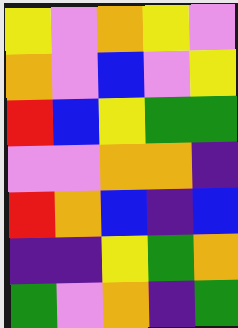[["yellow", "violet", "orange", "yellow", "violet"], ["orange", "violet", "blue", "violet", "yellow"], ["red", "blue", "yellow", "green", "green"], ["violet", "violet", "orange", "orange", "indigo"], ["red", "orange", "blue", "indigo", "blue"], ["indigo", "indigo", "yellow", "green", "orange"], ["green", "violet", "orange", "indigo", "green"]]